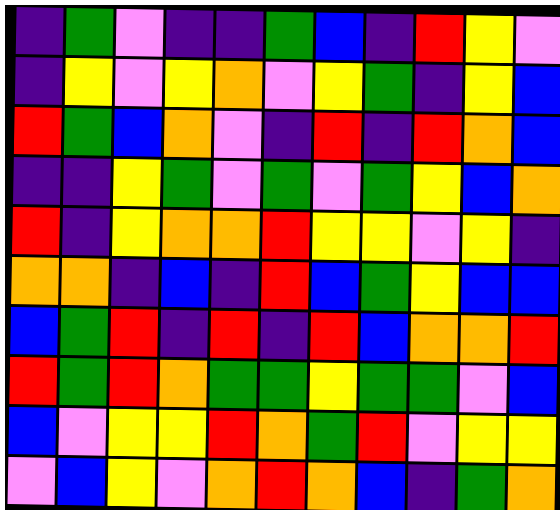[["indigo", "green", "violet", "indigo", "indigo", "green", "blue", "indigo", "red", "yellow", "violet"], ["indigo", "yellow", "violet", "yellow", "orange", "violet", "yellow", "green", "indigo", "yellow", "blue"], ["red", "green", "blue", "orange", "violet", "indigo", "red", "indigo", "red", "orange", "blue"], ["indigo", "indigo", "yellow", "green", "violet", "green", "violet", "green", "yellow", "blue", "orange"], ["red", "indigo", "yellow", "orange", "orange", "red", "yellow", "yellow", "violet", "yellow", "indigo"], ["orange", "orange", "indigo", "blue", "indigo", "red", "blue", "green", "yellow", "blue", "blue"], ["blue", "green", "red", "indigo", "red", "indigo", "red", "blue", "orange", "orange", "red"], ["red", "green", "red", "orange", "green", "green", "yellow", "green", "green", "violet", "blue"], ["blue", "violet", "yellow", "yellow", "red", "orange", "green", "red", "violet", "yellow", "yellow"], ["violet", "blue", "yellow", "violet", "orange", "red", "orange", "blue", "indigo", "green", "orange"]]